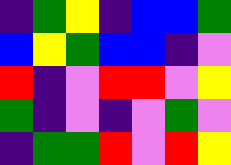[["indigo", "green", "yellow", "indigo", "blue", "blue", "green"], ["blue", "yellow", "green", "blue", "blue", "indigo", "violet"], ["red", "indigo", "violet", "red", "red", "violet", "yellow"], ["green", "indigo", "violet", "indigo", "violet", "green", "violet"], ["indigo", "green", "green", "red", "violet", "red", "yellow"]]